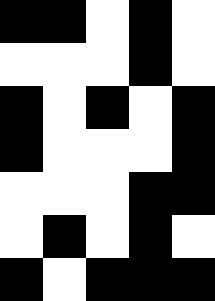[["black", "black", "white", "black", "white"], ["white", "white", "white", "black", "white"], ["black", "white", "black", "white", "black"], ["black", "white", "white", "white", "black"], ["white", "white", "white", "black", "black"], ["white", "black", "white", "black", "white"], ["black", "white", "black", "black", "black"]]